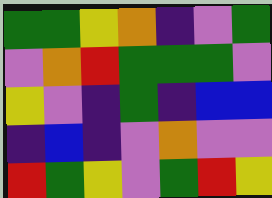[["green", "green", "yellow", "orange", "indigo", "violet", "green"], ["violet", "orange", "red", "green", "green", "green", "violet"], ["yellow", "violet", "indigo", "green", "indigo", "blue", "blue"], ["indigo", "blue", "indigo", "violet", "orange", "violet", "violet"], ["red", "green", "yellow", "violet", "green", "red", "yellow"]]